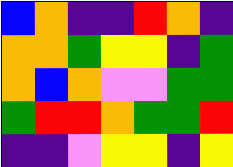[["blue", "orange", "indigo", "indigo", "red", "orange", "indigo"], ["orange", "orange", "green", "yellow", "yellow", "indigo", "green"], ["orange", "blue", "orange", "violet", "violet", "green", "green"], ["green", "red", "red", "orange", "green", "green", "red"], ["indigo", "indigo", "violet", "yellow", "yellow", "indigo", "yellow"]]